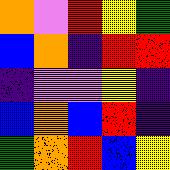[["orange", "violet", "red", "yellow", "green"], ["blue", "orange", "indigo", "red", "red"], ["indigo", "violet", "violet", "yellow", "indigo"], ["blue", "orange", "blue", "red", "indigo"], ["green", "orange", "red", "blue", "yellow"]]